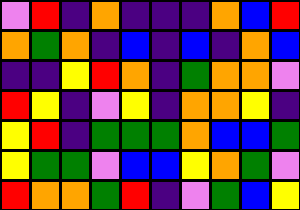[["violet", "red", "indigo", "orange", "indigo", "indigo", "indigo", "orange", "blue", "red"], ["orange", "green", "orange", "indigo", "blue", "indigo", "blue", "indigo", "orange", "blue"], ["indigo", "indigo", "yellow", "red", "orange", "indigo", "green", "orange", "orange", "violet"], ["red", "yellow", "indigo", "violet", "yellow", "indigo", "orange", "orange", "yellow", "indigo"], ["yellow", "red", "indigo", "green", "green", "green", "orange", "blue", "blue", "green"], ["yellow", "green", "green", "violet", "blue", "blue", "yellow", "orange", "green", "violet"], ["red", "orange", "orange", "green", "red", "indigo", "violet", "green", "blue", "yellow"]]